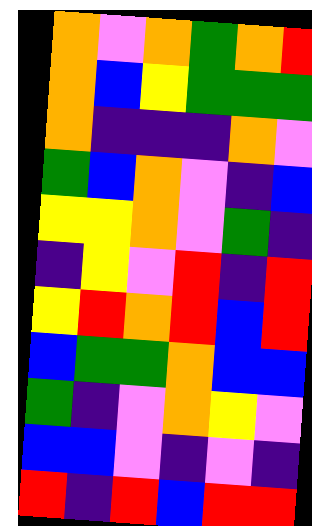[["orange", "violet", "orange", "green", "orange", "red"], ["orange", "blue", "yellow", "green", "green", "green"], ["orange", "indigo", "indigo", "indigo", "orange", "violet"], ["green", "blue", "orange", "violet", "indigo", "blue"], ["yellow", "yellow", "orange", "violet", "green", "indigo"], ["indigo", "yellow", "violet", "red", "indigo", "red"], ["yellow", "red", "orange", "red", "blue", "red"], ["blue", "green", "green", "orange", "blue", "blue"], ["green", "indigo", "violet", "orange", "yellow", "violet"], ["blue", "blue", "violet", "indigo", "violet", "indigo"], ["red", "indigo", "red", "blue", "red", "red"]]